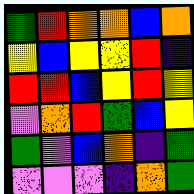[["green", "red", "orange", "orange", "blue", "orange"], ["yellow", "blue", "yellow", "yellow", "red", "indigo"], ["red", "red", "blue", "yellow", "red", "yellow"], ["violet", "orange", "red", "green", "blue", "yellow"], ["green", "violet", "blue", "orange", "indigo", "green"], ["violet", "violet", "violet", "indigo", "orange", "green"]]